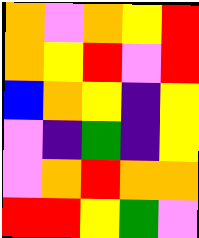[["orange", "violet", "orange", "yellow", "red"], ["orange", "yellow", "red", "violet", "red"], ["blue", "orange", "yellow", "indigo", "yellow"], ["violet", "indigo", "green", "indigo", "yellow"], ["violet", "orange", "red", "orange", "orange"], ["red", "red", "yellow", "green", "violet"]]